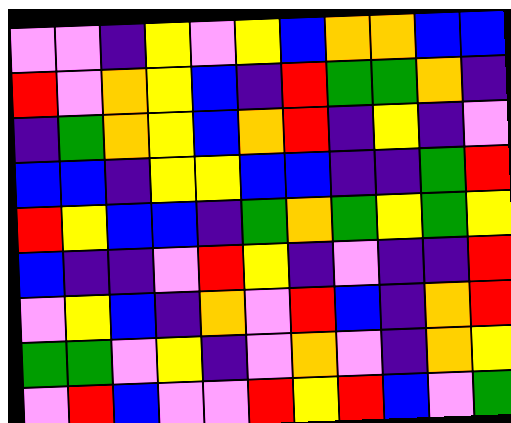[["violet", "violet", "indigo", "yellow", "violet", "yellow", "blue", "orange", "orange", "blue", "blue"], ["red", "violet", "orange", "yellow", "blue", "indigo", "red", "green", "green", "orange", "indigo"], ["indigo", "green", "orange", "yellow", "blue", "orange", "red", "indigo", "yellow", "indigo", "violet"], ["blue", "blue", "indigo", "yellow", "yellow", "blue", "blue", "indigo", "indigo", "green", "red"], ["red", "yellow", "blue", "blue", "indigo", "green", "orange", "green", "yellow", "green", "yellow"], ["blue", "indigo", "indigo", "violet", "red", "yellow", "indigo", "violet", "indigo", "indigo", "red"], ["violet", "yellow", "blue", "indigo", "orange", "violet", "red", "blue", "indigo", "orange", "red"], ["green", "green", "violet", "yellow", "indigo", "violet", "orange", "violet", "indigo", "orange", "yellow"], ["violet", "red", "blue", "violet", "violet", "red", "yellow", "red", "blue", "violet", "green"]]